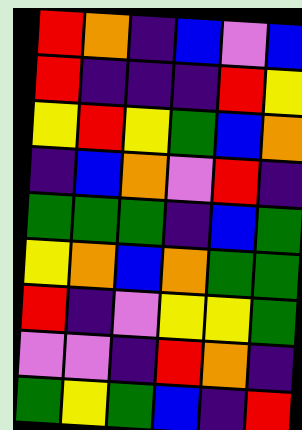[["red", "orange", "indigo", "blue", "violet", "blue"], ["red", "indigo", "indigo", "indigo", "red", "yellow"], ["yellow", "red", "yellow", "green", "blue", "orange"], ["indigo", "blue", "orange", "violet", "red", "indigo"], ["green", "green", "green", "indigo", "blue", "green"], ["yellow", "orange", "blue", "orange", "green", "green"], ["red", "indigo", "violet", "yellow", "yellow", "green"], ["violet", "violet", "indigo", "red", "orange", "indigo"], ["green", "yellow", "green", "blue", "indigo", "red"]]